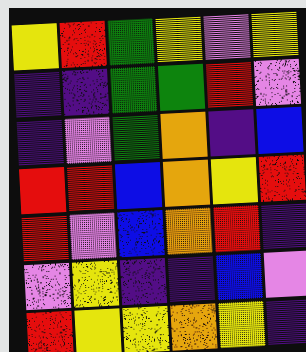[["yellow", "red", "green", "yellow", "violet", "yellow"], ["indigo", "indigo", "green", "green", "red", "violet"], ["indigo", "violet", "green", "orange", "indigo", "blue"], ["red", "red", "blue", "orange", "yellow", "red"], ["red", "violet", "blue", "orange", "red", "indigo"], ["violet", "yellow", "indigo", "indigo", "blue", "violet"], ["red", "yellow", "yellow", "orange", "yellow", "indigo"]]